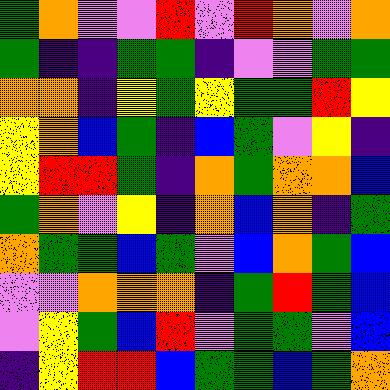[["green", "orange", "violet", "violet", "red", "violet", "red", "orange", "violet", "orange"], ["green", "indigo", "indigo", "green", "green", "indigo", "violet", "violet", "green", "green"], ["orange", "orange", "indigo", "yellow", "green", "yellow", "green", "green", "red", "yellow"], ["yellow", "orange", "blue", "green", "indigo", "blue", "green", "violet", "yellow", "indigo"], ["yellow", "red", "red", "green", "indigo", "orange", "green", "orange", "orange", "blue"], ["green", "orange", "violet", "yellow", "indigo", "orange", "blue", "orange", "indigo", "green"], ["orange", "green", "green", "blue", "green", "violet", "blue", "orange", "green", "blue"], ["violet", "violet", "orange", "orange", "orange", "indigo", "green", "red", "green", "blue"], ["violet", "yellow", "green", "blue", "red", "violet", "green", "green", "violet", "blue"], ["indigo", "yellow", "red", "red", "blue", "green", "green", "blue", "green", "orange"]]